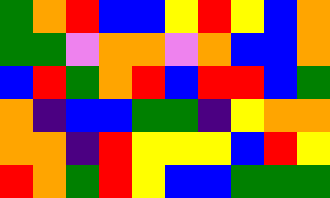[["green", "orange", "red", "blue", "blue", "yellow", "red", "yellow", "blue", "orange"], ["green", "green", "violet", "orange", "orange", "violet", "orange", "blue", "blue", "orange"], ["blue", "red", "green", "orange", "red", "blue", "red", "red", "blue", "green"], ["orange", "indigo", "blue", "blue", "green", "green", "indigo", "yellow", "orange", "orange"], ["orange", "orange", "indigo", "red", "yellow", "yellow", "yellow", "blue", "red", "yellow"], ["red", "orange", "green", "red", "yellow", "blue", "blue", "green", "green", "green"]]